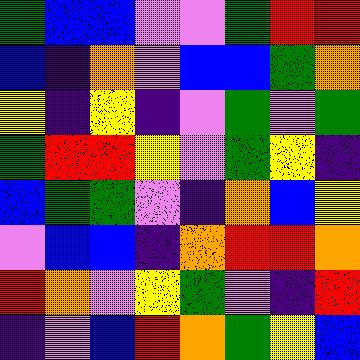[["green", "blue", "blue", "violet", "violet", "green", "red", "red"], ["blue", "indigo", "orange", "violet", "blue", "blue", "green", "orange"], ["yellow", "indigo", "yellow", "indigo", "violet", "green", "violet", "green"], ["green", "red", "red", "yellow", "violet", "green", "yellow", "indigo"], ["blue", "green", "green", "violet", "indigo", "orange", "blue", "yellow"], ["violet", "blue", "blue", "indigo", "orange", "red", "red", "orange"], ["red", "orange", "violet", "yellow", "green", "violet", "indigo", "red"], ["indigo", "violet", "blue", "red", "orange", "green", "yellow", "blue"]]